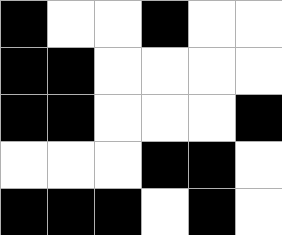[["black", "white", "white", "black", "white", "white"], ["black", "black", "white", "white", "white", "white"], ["black", "black", "white", "white", "white", "black"], ["white", "white", "white", "black", "black", "white"], ["black", "black", "black", "white", "black", "white"]]